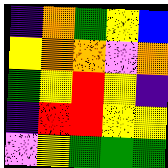[["indigo", "orange", "green", "yellow", "blue"], ["yellow", "orange", "orange", "violet", "orange"], ["green", "yellow", "red", "yellow", "indigo"], ["indigo", "red", "red", "yellow", "yellow"], ["violet", "yellow", "green", "green", "green"]]